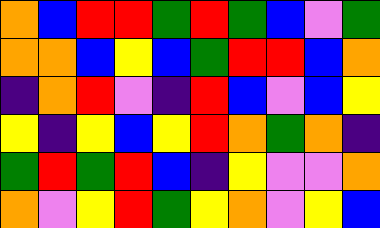[["orange", "blue", "red", "red", "green", "red", "green", "blue", "violet", "green"], ["orange", "orange", "blue", "yellow", "blue", "green", "red", "red", "blue", "orange"], ["indigo", "orange", "red", "violet", "indigo", "red", "blue", "violet", "blue", "yellow"], ["yellow", "indigo", "yellow", "blue", "yellow", "red", "orange", "green", "orange", "indigo"], ["green", "red", "green", "red", "blue", "indigo", "yellow", "violet", "violet", "orange"], ["orange", "violet", "yellow", "red", "green", "yellow", "orange", "violet", "yellow", "blue"]]